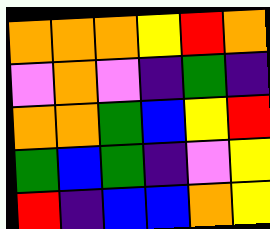[["orange", "orange", "orange", "yellow", "red", "orange"], ["violet", "orange", "violet", "indigo", "green", "indigo"], ["orange", "orange", "green", "blue", "yellow", "red"], ["green", "blue", "green", "indigo", "violet", "yellow"], ["red", "indigo", "blue", "blue", "orange", "yellow"]]